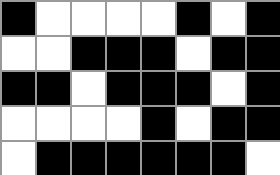[["black", "white", "white", "white", "white", "black", "white", "black"], ["white", "white", "black", "black", "black", "white", "black", "black"], ["black", "black", "white", "black", "black", "black", "white", "black"], ["white", "white", "white", "white", "black", "white", "black", "black"], ["white", "black", "black", "black", "black", "black", "black", "white"]]